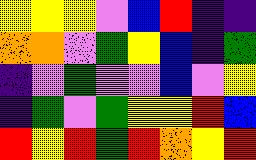[["yellow", "yellow", "yellow", "violet", "blue", "red", "indigo", "indigo"], ["orange", "orange", "violet", "green", "yellow", "blue", "indigo", "green"], ["indigo", "violet", "green", "violet", "violet", "blue", "violet", "yellow"], ["indigo", "green", "violet", "green", "yellow", "yellow", "red", "blue"], ["red", "yellow", "red", "green", "red", "orange", "yellow", "red"]]